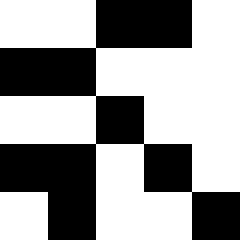[["white", "white", "black", "black", "white"], ["black", "black", "white", "white", "white"], ["white", "white", "black", "white", "white"], ["black", "black", "white", "black", "white"], ["white", "black", "white", "white", "black"]]